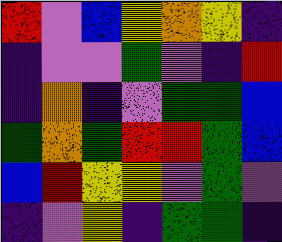[["red", "violet", "blue", "yellow", "orange", "yellow", "indigo"], ["indigo", "violet", "violet", "green", "violet", "indigo", "red"], ["indigo", "orange", "indigo", "violet", "green", "green", "blue"], ["green", "orange", "green", "red", "red", "green", "blue"], ["blue", "red", "yellow", "yellow", "violet", "green", "violet"], ["indigo", "violet", "yellow", "indigo", "green", "green", "indigo"]]